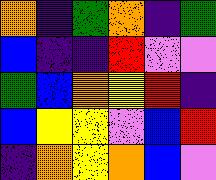[["orange", "indigo", "green", "orange", "indigo", "green"], ["blue", "indigo", "indigo", "red", "violet", "violet"], ["green", "blue", "orange", "yellow", "red", "indigo"], ["blue", "yellow", "yellow", "violet", "blue", "red"], ["indigo", "orange", "yellow", "orange", "blue", "violet"]]